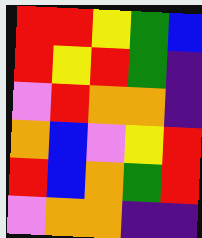[["red", "red", "yellow", "green", "blue"], ["red", "yellow", "red", "green", "indigo"], ["violet", "red", "orange", "orange", "indigo"], ["orange", "blue", "violet", "yellow", "red"], ["red", "blue", "orange", "green", "red"], ["violet", "orange", "orange", "indigo", "indigo"]]